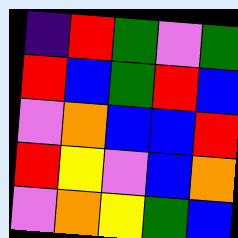[["indigo", "red", "green", "violet", "green"], ["red", "blue", "green", "red", "blue"], ["violet", "orange", "blue", "blue", "red"], ["red", "yellow", "violet", "blue", "orange"], ["violet", "orange", "yellow", "green", "blue"]]